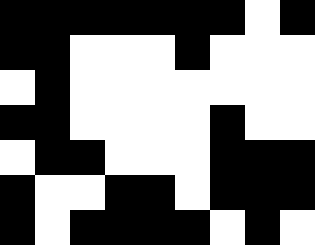[["black", "black", "black", "black", "black", "black", "black", "white", "black"], ["black", "black", "white", "white", "white", "black", "white", "white", "white"], ["white", "black", "white", "white", "white", "white", "white", "white", "white"], ["black", "black", "white", "white", "white", "white", "black", "white", "white"], ["white", "black", "black", "white", "white", "white", "black", "black", "black"], ["black", "white", "white", "black", "black", "white", "black", "black", "black"], ["black", "white", "black", "black", "black", "black", "white", "black", "white"]]